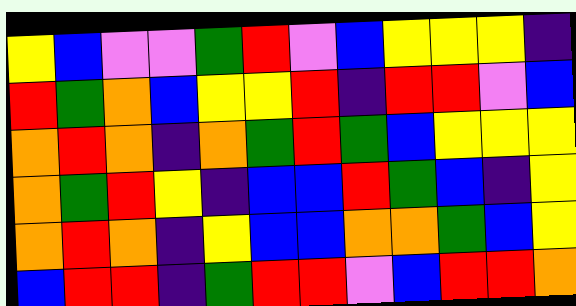[["yellow", "blue", "violet", "violet", "green", "red", "violet", "blue", "yellow", "yellow", "yellow", "indigo"], ["red", "green", "orange", "blue", "yellow", "yellow", "red", "indigo", "red", "red", "violet", "blue"], ["orange", "red", "orange", "indigo", "orange", "green", "red", "green", "blue", "yellow", "yellow", "yellow"], ["orange", "green", "red", "yellow", "indigo", "blue", "blue", "red", "green", "blue", "indigo", "yellow"], ["orange", "red", "orange", "indigo", "yellow", "blue", "blue", "orange", "orange", "green", "blue", "yellow"], ["blue", "red", "red", "indigo", "green", "red", "red", "violet", "blue", "red", "red", "orange"]]